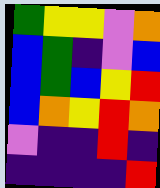[["green", "yellow", "yellow", "violet", "orange"], ["blue", "green", "indigo", "violet", "blue"], ["blue", "green", "blue", "yellow", "red"], ["blue", "orange", "yellow", "red", "orange"], ["violet", "indigo", "indigo", "red", "indigo"], ["indigo", "indigo", "indigo", "indigo", "red"]]